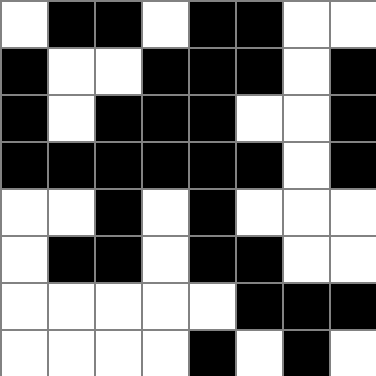[["white", "black", "black", "white", "black", "black", "white", "white"], ["black", "white", "white", "black", "black", "black", "white", "black"], ["black", "white", "black", "black", "black", "white", "white", "black"], ["black", "black", "black", "black", "black", "black", "white", "black"], ["white", "white", "black", "white", "black", "white", "white", "white"], ["white", "black", "black", "white", "black", "black", "white", "white"], ["white", "white", "white", "white", "white", "black", "black", "black"], ["white", "white", "white", "white", "black", "white", "black", "white"]]